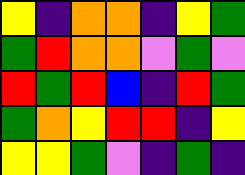[["yellow", "indigo", "orange", "orange", "indigo", "yellow", "green"], ["green", "red", "orange", "orange", "violet", "green", "violet"], ["red", "green", "red", "blue", "indigo", "red", "green"], ["green", "orange", "yellow", "red", "red", "indigo", "yellow"], ["yellow", "yellow", "green", "violet", "indigo", "green", "indigo"]]